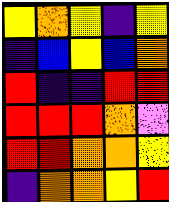[["yellow", "orange", "yellow", "indigo", "yellow"], ["indigo", "blue", "yellow", "blue", "orange"], ["red", "indigo", "indigo", "red", "red"], ["red", "red", "red", "orange", "violet"], ["red", "red", "orange", "orange", "yellow"], ["indigo", "orange", "orange", "yellow", "red"]]